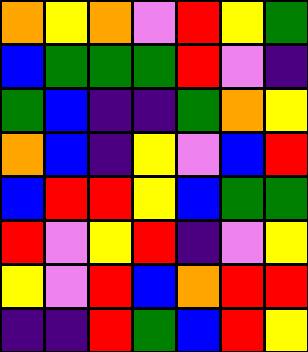[["orange", "yellow", "orange", "violet", "red", "yellow", "green"], ["blue", "green", "green", "green", "red", "violet", "indigo"], ["green", "blue", "indigo", "indigo", "green", "orange", "yellow"], ["orange", "blue", "indigo", "yellow", "violet", "blue", "red"], ["blue", "red", "red", "yellow", "blue", "green", "green"], ["red", "violet", "yellow", "red", "indigo", "violet", "yellow"], ["yellow", "violet", "red", "blue", "orange", "red", "red"], ["indigo", "indigo", "red", "green", "blue", "red", "yellow"]]